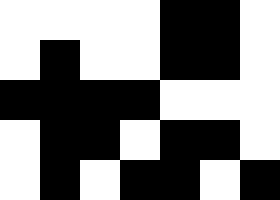[["white", "white", "white", "white", "black", "black", "white"], ["white", "black", "white", "white", "black", "black", "white"], ["black", "black", "black", "black", "white", "white", "white"], ["white", "black", "black", "white", "black", "black", "white"], ["white", "black", "white", "black", "black", "white", "black"]]